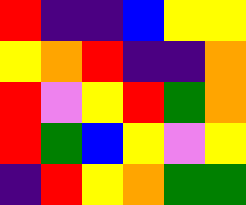[["red", "indigo", "indigo", "blue", "yellow", "yellow"], ["yellow", "orange", "red", "indigo", "indigo", "orange"], ["red", "violet", "yellow", "red", "green", "orange"], ["red", "green", "blue", "yellow", "violet", "yellow"], ["indigo", "red", "yellow", "orange", "green", "green"]]